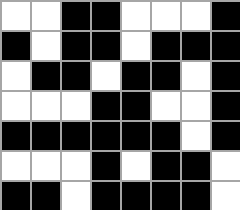[["white", "white", "black", "black", "white", "white", "white", "black"], ["black", "white", "black", "black", "white", "black", "black", "black"], ["white", "black", "black", "white", "black", "black", "white", "black"], ["white", "white", "white", "black", "black", "white", "white", "black"], ["black", "black", "black", "black", "black", "black", "white", "black"], ["white", "white", "white", "black", "white", "black", "black", "white"], ["black", "black", "white", "black", "black", "black", "black", "white"]]